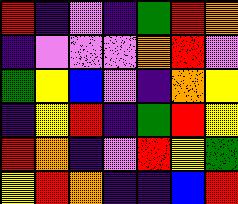[["red", "indigo", "violet", "indigo", "green", "red", "orange"], ["indigo", "violet", "violet", "violet", "orange", "red", "violet"], ["green", "yellow", "blue", "violet", "indigo", "orange", "yellow"], ["indigo", "yellow", "red", "indigo", "green", "red", "yellow"], ["red", "orange", "indigo", "violet", "red", "yellow", "green"], ["yellow", "red", "orange", "indigo", "indigo", "blue", "red"]]